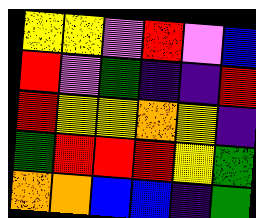[["yellow", "yellow", "violet", "red", "violet", "blue"], ["red", "violet", "green", "indigo", "indigo", "red"], ["red", "yellow", "yellow", "orange", "yellow", "indigo"], ["green", "red", "red", "red", "yellow", "green"], ["orange", "orange", "blue", "blue", "indigo", "green"]]